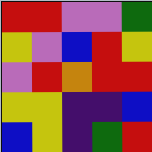[["red", "red", "violet", "violet", "green"], ["yellow", "violet", "blue", "red", "yellow"], ["violet", "red", "orange", "red", "red"], ["yellow", "yellow", "indigo", "indigo", "blue"], ["blue", "yellow", "indigo", "green", "red"]]